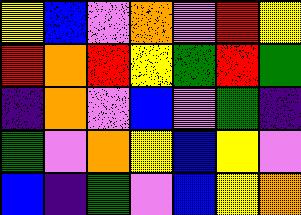[["yellow", "blue", "violet", "orange", "violet", "red", "yellow"], ["red", "orange", "red", "yellow", "green", "red", "green"], ["indigo", "orange", "violet", "blue", "violet", "green", "indigo"], ["green", "violet", "orange", "yellow", "blue", "yellow", "violet"], ["blue", "indigo", "green", "violet", "blue", "yellow", "orange"]]